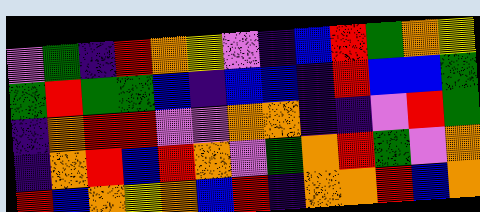[["violet", "green", "indigo", "red", "orange", "yellow", "violet", "indigo", "blue", "red", "green", "orange", "yellow"], ["green", "red", "green", "green", "blue", "indigo", "blue", "blue", "indigo", "red", "blue", "blue", "green"], ["indigo", "orange", "red", "red", "violet", "violet", "orange", "orange", "indigo", "indigo", "violet", "red", "green"], ["indigo", "orange", "red", "blue", "red", "orange", "violet", "green", "orange", "red", "green", "violet", "orange"], ["red", "blue", "orange", "yellow", "orange", "blue", "red", "indigo", "orange", "orange", "red", "blue", "orange"]]